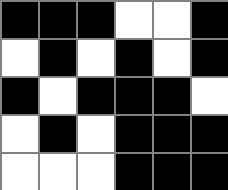[["black", "black", "black", "white", "white", "black"], ["white", "black", "white", "black", "white", "black"], ["black", "white", "black", "black", "black", "white"], ["white", "black", "white", "black", "black", "black"], ["white", "white", "white", "black", "black", "black"]]